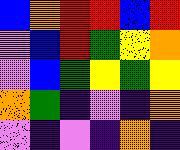[["blue", "orange", "red", "red", "blue", "red"], ["violet", "blue", "red", "green", "yellow", "orange"], ["violet", "blue", "green", "yellow", "green", "yellow"], ["orange", "green", "indigo", "violet", "indigo", "orange"], ["violet", "indigo", "violet", "indigo", "orange", "indigo"]]